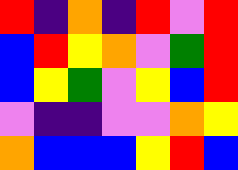[["red", "indigo", "orange", "indigo", "red", "violet", "red"], ["blue", "red", "yellow", "orange", "violet", "green", "red"], ["blue", "yellow", "green", "violet", "yellow", "blue", "red"], ["violet", "indigo", "indigo", "violet", "violet", "orange", "yellow"], ["orange", "blue", "blue", "blue", "yellow", "red", "blue"]]